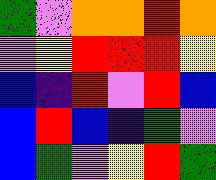[["green", "violet", "orange", "orange", "red", "orange"], ["violet", "yellow", "red", "red", "red", "yellow"], ["blue", "indigo", "red", "violet", "red", "blue"], ["blue", "red", "blue", "indigo", "green", "violet"], ["blue", "green", "violet", "yellow", "red", "green"]]